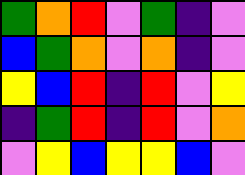[["green", "orange", "red", "violet", "green", "indigo", "violet"], ["blue", "green", "orange", "violet", "orange", "indigo", "violet"], ["yellow", "blue", "red", "indigo", "red", "violet", "yellow"], ["indigo", "green", "red", "indigo", "red", "violet", "orange"], ["violet", "yellow", "blue", "yellow", "yellow", "blue", "violet"]]